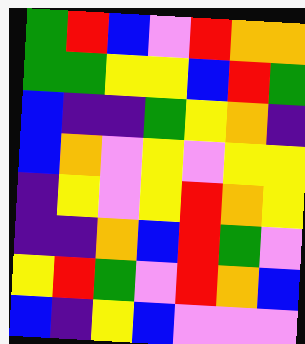[["green", "red", "blue", "violet", "red", "orange", "orange"], ["green", "green", "yellow", "yellow", "blue", "red", "green"], ["blue", "indigo", "indigo", "green", "yellow", "orange", "indigo"], ["blue", "orange", "violet", "yellow", "violet", "yellow", "yellow"], ["indigo", "yellow", "violet", "yellow", "red", "orange", "yellow"], ["indigo", "indigo", "orange", "blue", "red", "green", "violet"], ["yellow", "red", "green", "violet", "red", "orange", "blue"], ["blue", "indigo", "yellow", "blue", "violet", "violet", "violet"]]